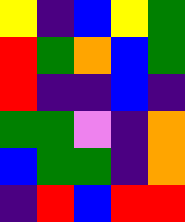[["yellow", "indigo", "blue", "yellow", "green"], ["red", "green", "orange", "blue", "green"], ["red", "indigo", "indigo", "blue", "indigo"], ["green", "green", "violet", "indigo", "orange"], ["blue", "green", "green", "indigo", "orange"], ["indigo", "red", "blue", "red", "red"]]